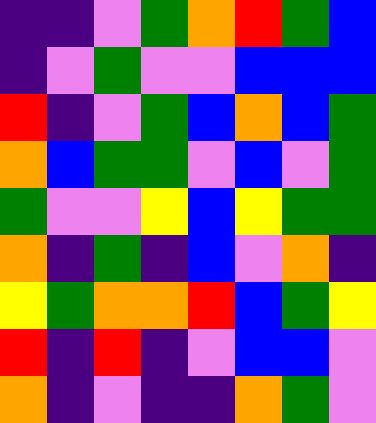[["indigo", "indigo", "violet", "green", "orange", "red", "green", "blue"], ["indigo", "violet", "green", "violet", "violet", "blue", "blue", "blue"], ["red", "indigo", "violet", "green", "blue", "orange", "blue", "green"], ["orange", "blue", "green", "green", "violet", "blue", "violet", "green"], ["green", "violet", "violet", "yellow", "blue", "yellow", "green", "green"], ["orange", "indigo", "green", "indigo", "blue", "violet", "orange", "indigo"], ["yellow", "green", "orange", "orange", "red", "blue", "green", "yellow"], ["red", "indigo", "red", "indigo", "violet", "blue", "blue", "violet"], ["orange", "indigo", "violet", "indigo", "indigo", "orange", "green", "violet"]]